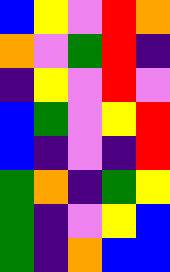[["blue", "yellow", "violet", "red", "orange"], ["orange", "violet", "green", "red", "indigo"], ["indigo", "yellow", "violet", "red", "violet"], ["blue", "green", "violet", "yellow", "red"], ["blue", "indigo", "violet", "indigo", "red"], ["green", "orange", "indigo", "green", "yellow"], ["green", "indigo", "violet", "yellow", "blue"], ["green", "indigo", "orange", "blue", "blue"]]